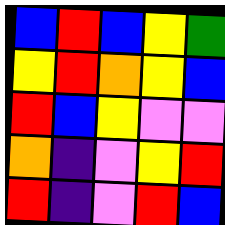[["blue", "red", "blue", "yellow", "green"], ["yellow", "red", "orange", "yellow", "blue"], ["red", "blue", "yellow", "violet", "violet"], ["orange", "indigo", "violet", "yellow", "red"], ["red", "indigo", "violet", "red", "blue"]]